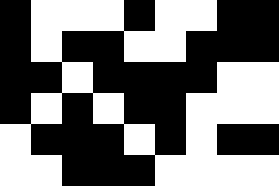[["black", "white", "white", "white", "black", "white", "white", "black", "black"], ["black", "white", "black", "black", "white", "white", "black", "black", "black"], ["black", "black", "white", "black", "black", "black", "black", "white", "white"], ["black", "white", "black", "white", "black", "black", "white", "white", "white"], ["white", "black", "black", "black", "white", "black", "white", "black", "black"], ["white", "white", "black", "black", "black", "white", "white", "white", "white"]]